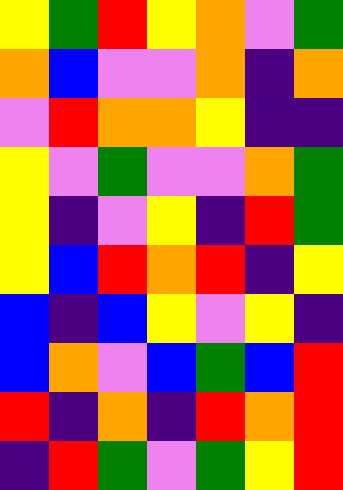[["yellow", "green", "red", "yellow", "orange", "violet", "green"], ["orange", "blue", "violet", "violet", "orange", "indigo", "orange"], ["violet", "red", "orange", "orange", "yellow", "indigo", "indigo"], ["yellow", "violet", "green", "violet", "violet", "orange", "green"], ["yellow", "indigo", "violet", "yellow", "indigo", "red", "green"], ["yellow", "blue", "red", "orange", "red", "indigo", "yellow"], ["blue", "indigo", "blue", "yellow", "violet", "yellow", "indigo"], ["blue", "orange", "violet", "blue", "green", "blue", "red"], ["red", "indigo", "orange", "indigo", "red", "orange", "red"], ["indigo", "red", "green", "violet", "green", "yellow", "red"]]